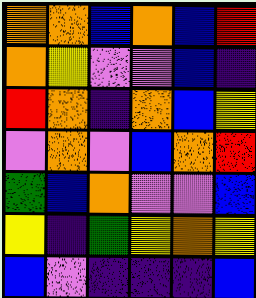[["orange", "orange", "blue", "orange", "blue", "red"], ["orange", "yellow", "violet", "violet", "blue", "indigo"], ["red", "orange", "indigo", "orange", "blue", "yellow"], ["violet", "orange", "violet", "blue", "orange", "red"], ["green", "blue", "orange", "violet", "violet", "blue"], ["yellow", "indigo", "green", "yellow", "orange", "yellow"], ["blue", "violet", "indigo", "indigo", "indigo", "blue"]]